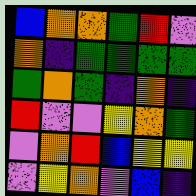[["blue", "orange", "orange", "green", "red", "violet"], ["orange", "indigo", "green", "green", "green", "green"], ["green", "orange", "green", "indigo", "orange", "indigo"], ["red", "violet", "violet", "yellow", "orange", "green"], ["violet", "orange", "red", "blue", "yellow", "yellow"], ["violet", "yellow", "orange", "violet", "blue", "indigo"]]